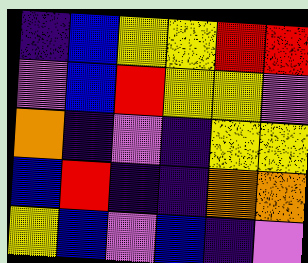[["indigo", "blue", "yellow", "yellow", "red", "red"], ["violet", "blue", "red", "yellow", "yellow", "violet"], ["orange", "indigo", "violet", "indigo", "yellow", "yellow"], ["blue", "red", "indigo", "indigo", "orange", "orange"], ["yellow", "blue", "violet", "blue", "indigo", "violet"]]